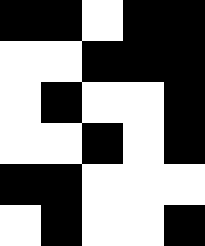[["black", "black", "white", "black", "black"], ["white", "white", "black", "black", "black"], ["white", "black", "white", "white", "black"], ["white", "white", "black", "white", "black"], ["black", "black", "white", "white", "white"], ["white", "black", "white", "white", "black"]]